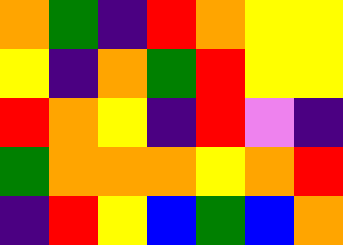[["orange", "green", "indigo", "red", "orange", "yellow", "yellow"], ["yellow", "indigo", "orange", "green", "red", "yellow", "yellow"], ["red", "orange", "yellow", "indigo", "red", "violet", "indigo"], ["green", "orange", "orange", "orange", "yellow", "orange", "red"], ["indigo", "red", "yellow", "blue", "green", "blue", "orange"]]